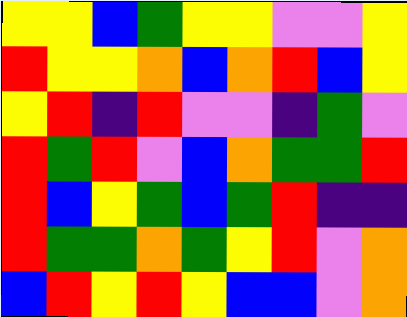[["yellow", "yellow", "blue", "green", "yellow", "yellow", "violet", "violet", "yellow"], ["red", "yellow", "yellow", "orange", "blue", "orange", "red", "blue", "yellow"], ["yellow", "red", "indigo", "red", "violet", "violet", "indigo", "green", "violet"], ["red", "green", "red", "violet", "blue", "orange", "green", "green", "red"], ["red", "blue", "yellow", "green", "blue", "green", "red", "indigo", "indigo"], ["red", "green", "green", "orange", "green", "yellow", "red", "violet", "orange"], ["blue", "red", "yellow", "red", "yellow", "blue", "blue", "violet", "orange"]]